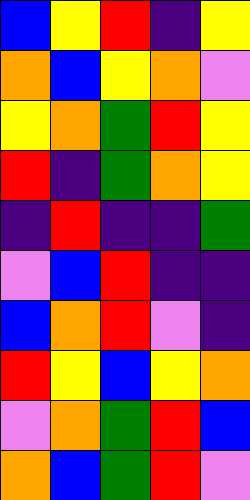[["blue", "yellow", "red", "indigo", "yellow"], ["orange", "blue", "yellow", "orange", "violet"], ["yellow", "orange", "green", "red", "yellow"], ["red", "indigo", "green", "orange", "yellow"], ["indigo", "red", "indigo", "indigo", "green"], ["violet", "blue", "red", "indigo", "indigo"], ["blue", "orange", "red", "violet", "indigo"], ["red", "yellow", "blue", "yellow", "orange"], ["violet", "orange", "green", "red", "blue"], ["orange", "blue", "green", "red", "violet"]]